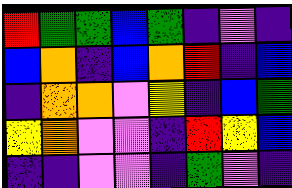[["red", "green", "green", "blue", "green", "indigo", "violet", "indigo"], ["blue", "orange", "indigo", "blue", "orange", "red", "indigo", "blue"], ["indigo", "orange", "orange", "violet", "yellow", "indigo", "blue", "green"], ["yellow", "orange", "violet", "violet", "indigo", "red", "yellow", "blue"], ["indigo", "indigo", "violet", "violet", "indigo", "green", "violet", "indigo"]]